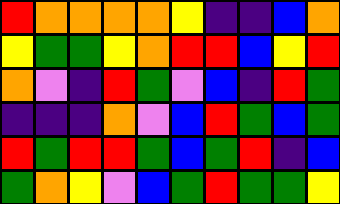[["red", "orange", "orange", "orange", "orange", "yellow", "indigo", "indigo", "blue", "orange"], ["yellow", "green", "green", "yellow", "orange", "red", "red", "blue", "yellow", "red"], ["orange", "violet", "indigo", "red", "green", "violet", "blue", "indigo", "red", "green"], ["indigo", "indigo", "indigo", "orange", "violet", "blue", "red", "green", "blue", "green"], ["red", "green", "red", "red", "green", "blue", "green", "red", "indigo", "blue"], ["green", "orange", "yellow", "violet", "blue", "green", "red", "green", "green", "yellow"]]